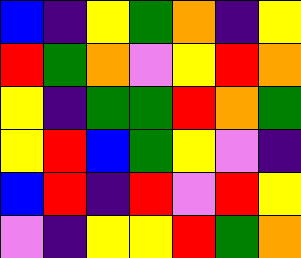[["blue", "indigo", "yellow", "green", "orange", "indigo", "yellow"], ["red", "green", "orange", "violet", "yellow", "red", "orange"], ["yellow", "indigo", "green", "green", "red", "orange", "green"], ["yellow", "red", "blue", "green", "yellow", "violet", "indigo"], ["blue", "red", "indigo", "red", "violet", "red", "yellow"], ["violet", "indigo", "yellow", "yellow", "red", "green", "orange"]]